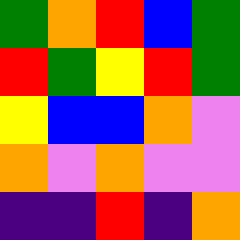[["green", "orange", "red", "blue", "green"], ["red", "green", "yellow", "red", "green"], ["yellow", "blue", "blue", "orange", "violet"], ["orange", "violet", "orange", "violet", "violet"], ["indigo", "indigo", "red", "indigo", "orange"]]